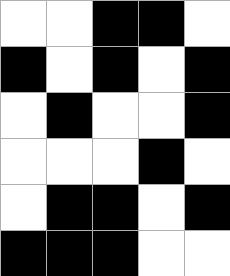[["white", "white", "black", "black", "white"], ["black", "white", "black", "white", "black"], ["white", "black", "white", "white", "black"], ["white", "white", "white", "black", "white"], ["white", "black", "black", "white", "black"], ["black", "black", "black", "white", "white"]]